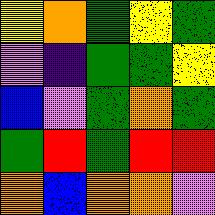[["yellow", "orange", "green", "yellow", "green"], ["violet", "indigo", "green", "green", "yellow"], ["blue", "violet", "green", "orange", "green"], ["green", "red", "green", "red", "red"], ["orange", "blue", "orange", "orange", "violet"]]